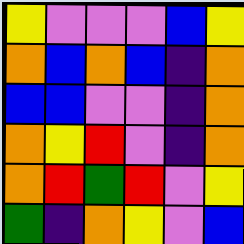[["yellow", "violet", "violet", "violet", "blue", "yellow"], ["orange", "blue", "orange", "blue", "indigo", "orange"], ["blue", "blue", "violet", "violet", "indigo", "orange"], ["orange", "yellow", "red", "violet", "indigo", "orange"], ["orange", "red", "green", "red", "violet", "yellow"], ["green", "indigo", "orange", "yellow", "violet", "blue"]]